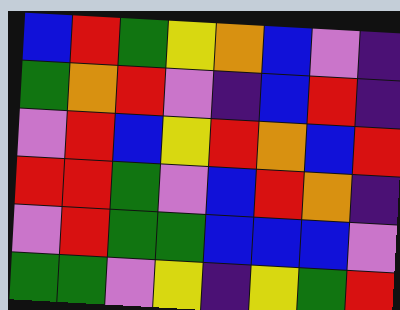[["blue", "red", "green", "yellow", "orange", "blue", "violet", "indigo"], ["green", "orange", "red", "violet", "indigo", "blue", "red", "indigo"], ["violet", "red", "blue", "yellow", "red", "orange", "blue", "red"], ["red", "red", "green", "violet", "blue", "red", "orange", "indigo"], ["violet", "red", "green", "green", "blue", "blue", "blue", "violet"], ["green", "green", "violet", "yellow", "indigo", "yellow", "green", "red"]]